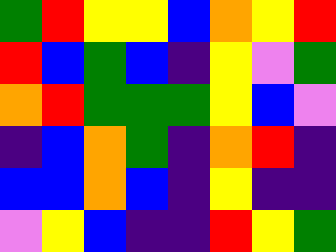[["green", "red", "yellow", "yellow", "blue", "orange", "yellow", "red"], ["red", "blue", "green", "blue", "indigo", "yellow", "violet", "green"], ["orange", "red", "green", "green", "green", "yellow", "blue", "violet"], ["indigo", "blue", "orange", "green", "indigo", "orange", "red", "indigo"], ["blue", "blue", "orange", "blue", "indigo", "yellow", "indigo", "indigo"], ["violet", "yellow", "blue", "indigo", "indigo", "red", "yellow", "green"]]